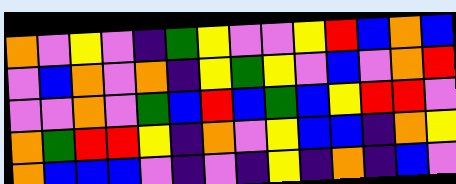[["orange", "violet", "yellow", "violet", "indigo", "green", "yellow", "violet", "violet", "yellow", "red", "blue", "orange", "blue"], ["violet", "blue", "orange", "violet", "orange", "indigo", "yellow", "green", "yellow", "violet", "blue", "violet", "orange", "red"], ["violet", "violet", "orange", "violet", "green", "blue", "red", "blue", "green", "blue", "yellow", "red", "red", "violet"], ["orange", "green", "red", "red", "yellow", "indigo", "orange", "violet", "yellow", "blue", "blue", "indigo", "orange", "yellow"], ["orange", "blue", "blue", "blue", "violet", "indigo", "violet", "indigo", "yellow", "indigo", "orange", "indigo", "blue", "violet"]]